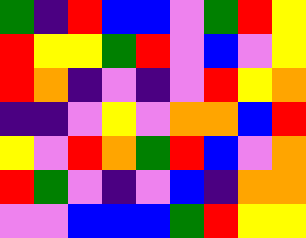[["green", "indigo", "red", "blue", "blue", "violet", "green", "red", "yellow"], ["red", "yellow", "yellow", "green", "red", "violet", "blue", "violet", "yellow"], ["red", "orange", "indigo", "violet", "indigo", "violet", "red", "yellow", "orange"], ["indigo", "indigo", "violet", "yellow", "violet", "orange", "orange", "blue", "red"], ["yellow", "violet", "red", "orange", "green", "red", "blue", "violet", "orange"], ["red", "green", "violet", "indigo", "violet", "blue", "indigo", "orange", "orange"], ["violet", "violet", "blue", "blue", "blue", "green", "red", "yellow", "yellow"]]